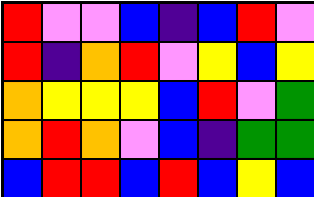[["red", "violet", "violet", "blue", "indigo", "blue", "red", "violet"], ["red", "indigo", "orange", "red", "violet", "yellow", "blue", "yellow"], ["orange", "yellow", "yellow", "yellow", "blue", "red", "violet", "green"], ["orange", "red", "orange", "violet", "blue", "indigo", "green", "green"], ["blue", "red", "red", "blue", "red", "blue", "yellow", "blue"]]